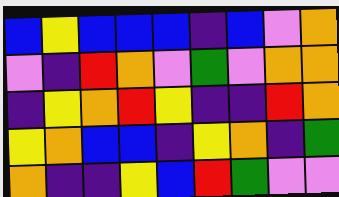[["blue", "yellow", "blue", "blue", "blue", "indigo", "blue", "violet", "orange"], ["violet", "indigo", "red", "orange", "violet", "green", "violet", "orange", "orange"], ["indigo", "yellow", "orange", "red", "yellow", "indigo", "indigo", "red", "orange"], ["yellow", "orange", "blue", "blue", "indigo", "yellow", "orange", "indigo", "green"], ["orange", "indigo", "indigo", "yellow", "blue", "red", "green", "violet", "violet"]]